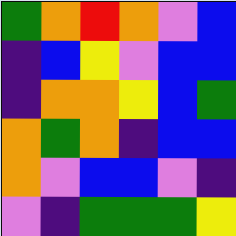[["green", "orange", "red", "orange", "violet", "blue"], ["indigo", "blue", "yellow", "violet", "blue", "blue"], ["indigo", "orange", "orange", "yellow", "blue", "green"], ["orange", "green", "orange", "indigo", "blue", "blue"], ["orange", "violet", "blue", "blue", "violet", "indigo"], ["violet", "indigo", "green", "green", "green", "yellow"]]